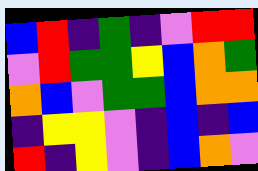[["blue", "red", "indigo", "green", "indigo", "violet", "red", "red"], ["violet", "red", "green", "green", "yellow", "blue", "orange", "green"], ["orange", "blue", "violet", "green", "green", "blue", "orange", "orange"], ["indigo", "yellow", "yellow", "violet", "indigo", "blue", "indigo", "blue"], ["red", "indigo", "yellow", "violet", "indigo", "blue", "orange", "violet"]]